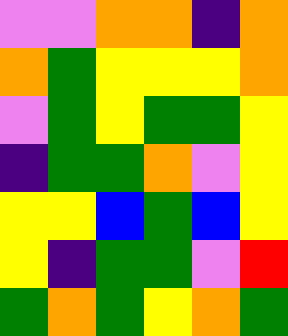[["violet", "violet", "orange", "orange", "indigo", "orange"], ["orange", "green", "yellow", "yellow", "yellow", "orange"], ["violet", "green", "yellow", "green", "green", "yellow"], ["indigo", "green", "green", "orange", "violet", "yellow"], ["yellow", "yellow", "blue", "green", "blue", "yellow"], ["yellow", "indigo", "green", "green", "violet", "red"], ["green", "orange", "green", "yellow", "orange", "green"]]